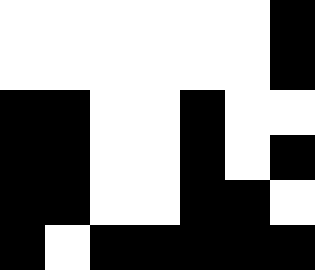[["white", "white", "white", "white", "white", "white", "black"], ["white", "white", "white", "white", "white", "white", "black"], ["black", "black", "white", "white", "black", "white", "white"], ["black", "black", "white", "white", "black", "white", "black"], ["black", "black", "white", "white", "black", "black", "white"], ["black", "white", "black", "black", "black", "black", "black"]]